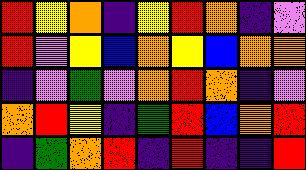[["red", "yellow", "orange", "indigo", "yellow", "red", "orange", "indigo", "violet"], ["red", "violet", "yellow", "blue", "orange", "yellow", "blue", "orange", "orange"], ["indigo", "violet", "green", "violet", "orange", "red", "orange", "indigo", "violet"], ["orange", "red", "yellow", "indigo", "green", "red", "blue", "orange", "red"], ["indigo", "green", "orange", "red", "indigo", "red", "indigo", "indigo", "red"]]